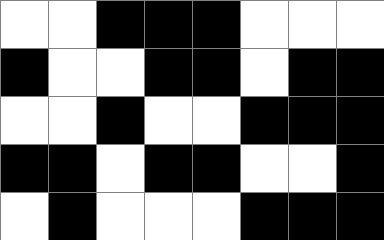[["white", "white", "black", "black", "black", "white", "white", "white"], ["black", "white", "white", "black", "black", "white", "black", "black"], ["white", "white", "black", "white", "white", "black", "black", "black"], ["black", "black", "white", "black", "black", "white", "white", "black"], ["white", "black", "white", "white", "white", "black", "black", "black"]]